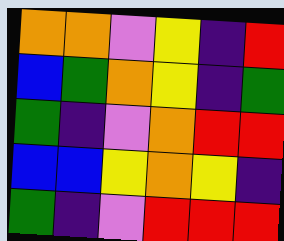[["orange", "orange", "violet", "yellow", "indigo", "red"], ["blue", "green", "orange", "yellow", "indigo", "green"], ["green", "indigo", "violet", "orange", "red", "red"], ["blue", "blue", "yellow", "orange", "yellow", "indigo"], ["green", "indigo", "violet", "red", "red", "red"]]